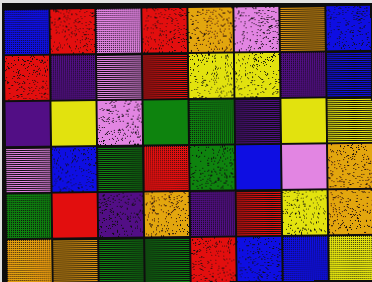[["blue", "red", "violet", "red", "orange", "violet", "orange", "blue"], ["red", "indigo", "violet", "red", "yellow", "yellow", "indigo", "blue"], ["indigo", "yellow", "violet", "green", "green", "indigo", "yellow", "yellow"], ["violet", "blue", "green", "red", "green", "blue", "violet", "orange"], ["green", "red", "indigo", "orange", "indigo", "red", "yellow", "orange"], ["orange", "orange", "green", "green", "red", "blue", "blue", "yellow"]]